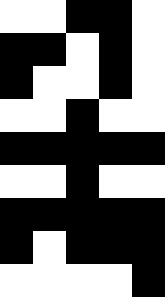[["white", "white", "black", "black", "white"], ["black", "black", "white", "black", "white"], ["black", "white", "white", "black", "white"], ["white", "white", "black", "white", "white"], ["black", "black", "black", "black", "black"], ["white", "white", "black", "white", "white"], ["black", "black", "black", "black", "black"], ["black", "white", "black", "black", "black"], ["white", "white", "white", "white", "black"]]